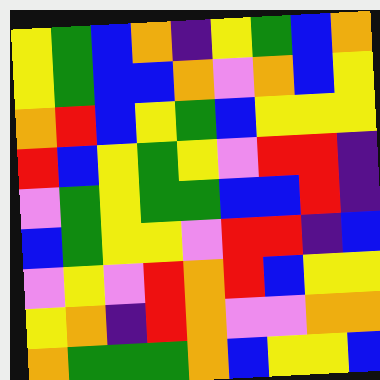[["yellow", "green", "blue", "orange", "indigo", "yellow", "green", "blue", "orange"], ["yellow", "green", "blue", "blue", "orange", "violet", "orange", "blue", "yellow"], ["orange", "red", "blue", "yellow", "green", "blue", "yellow", "yellow", "yellow"], ["red", "blue", "yellow", "green", "yellow", "violet", "red", "red", "indigo"], ["violet", "green", "yellow", "green", "green", "blue", "blue", "red", "indigo"], ["blue", "green", "yellow", "yellow", "violet", "red", "red", "indigo", "blue"], ["violet", "yellow", "violet", "red", "orange", "red", "blue", "yellow", "yellow"], ["yellow", "orange", "indigo", "red", "orange", "violet", "violet", "orange", "orange"], ["orange", "green", "green", "green", "orange", "blue", "yellow", "yellow", "blue"]]